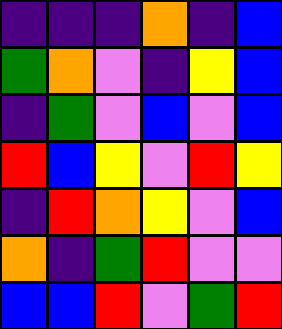[["indigo", "indigo", "indigo", "orange", "indigo", "blue"], ["green", "orange", "violet", "indigo", "yellow", "blue"], ["indigo", "green", "violet", "blue", "violet", "blue"], ["red", "blue", "yellow", "violet", "red", "yellow"], ["indigo", "red", "orange", "yellow", "violet", "blue"], ["orange", "indigo", "green", "red", "violet", "violet"], ["blue", "blue", "red", "violet", "green", "red"]]